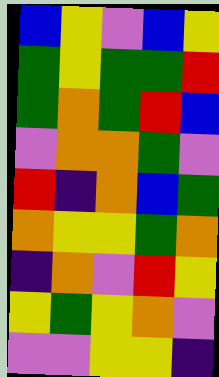[["blue", "yellow", "violet", "blue", "yellow"], ["green", "yellow", "green", "green", "red"], ["green", "orange", "green", "red", "blue"], ["violet", "orange", "orange", "green", "violet"], ["red", "indigo", "orange", "blue", "green"], ["orange", "yellow", "yellow", "green", "orange"], ["indigo", "orange", "violet", "red", "yellow"], ["yellow", "green", "yellow", "orange", "violet"], ["violet", "violet", "yellow", "yellow", "indigo"]]